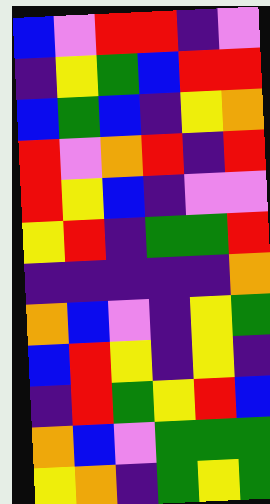[["blue", "violet", "red", "red", "indigo", "violet"], ["indigo", "yellow", "green", "blue", "red", "red"], ["blue", "green", "blue", "indigo", "yellow", "orange"], ["red", "violet", "orange", "red", "indigo", "red"], ["red", "yellow", "blue", "indigo", "violet", "violet"], ["yellow", "red", "indigo", "green", "green", "red"], ["indigo", "indigo", "indigo", "indigo", "indigo", "orange"], ["orange", "blue", "violet", "indigo", "yellow", "green"], ["blue", "red", "yellow", "indigo", "yellow", "indigo"], ["indigo", "red", "green", "yellow", "red", "blue"], ["orange", "blue", "violet", "green", "green", "green"], ["yellow", "orange", "indigo", "green", "yellow", "green"]]